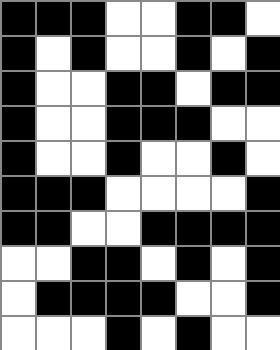[["black", "black", "black", "white", "white", "black", "black", "white"], ["black", "white", "black", "white", "white", "black", "white", "black"], ["black", "white", "white", "black", "black", "white", "black", "black"], ["black", "white", "white", "black", "black", "black", "white", "white"], ["black", "white", "white", "black", "white", "white", "black", "white"], ["black", "black", "black", "white", "white", "white", "white", "black"], ["black", "black", "white", "white", "black", "black", "black", "black"], ["white", "white", "black", "black", "white", "black", "white", "black"], ["white", "black", "black", "black", "black", "white", "white", "black"], ["white", "white", "white", "black", "white", "black", "white", "white"]]